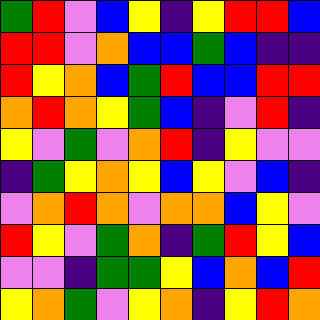[["green", "red", "violet", "blue", "yellow", "indigo", "yellow", "red", "red", "blue"], ["red", "red", "violet", "orange", "blue", "blue", "green", "blue", "indigo", "indigo"], ["red", "yellow", "orange", "blue", "green", "red", "blue", "blue", "red", "red"], ["orange", "red", "orange", "yellow", "green", "blue", "indigo", "violet", "red", "indigo"], ["yellow", "violet", "green", "violet", "orange", "red", "indigo", "yellow", "violet", "violet"], ["indigo", "green", "yellow", "orange", "yellow", "blue", "yellow", "violet", "blue", "indigo"], ["violet", "orange", "red", "orange", "violet", "orange", "orange", "blue", "yellow", "violet"], ["red", "yellow", "violet", "green", "orange", "indigo", "green", "red", "yellow", "blue"], ["violet", "violet", "indigo", "green", "green", "yellow", "blue", "orange", "blue", "red"], ["yellow", "orange", "green", "violet", "yellow", "orange", "indigo", "yellow", "red", "orange"]]